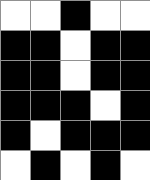[["white", "white", "black", "white", "white"], ["black", "black", "white", "black", "black"], ["black", "black", "white", "black", "black"], ["black", "black", "black", "white", "black"], ["black", "white", "black", "black", "black"], ["white", "black", "white", "black", "white"]]